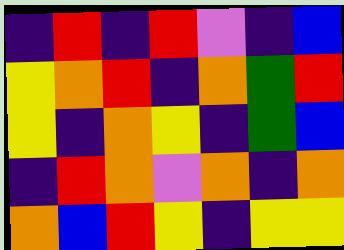[["indigo", "red", "indigo", "red", "violet", "indigo", "blue"], ["yellow", "orange", "red", "indigo", "orange", "green", "red"], ["yellow", "indigo", "orange", "yellow", "indigo", "green", "blue"], ["indigo", "red", "orange", "violet", "orange", "indigo", "orange"], ["orange", "blue", "red", "yellow", "indigo", "yellow", "yellow"]]